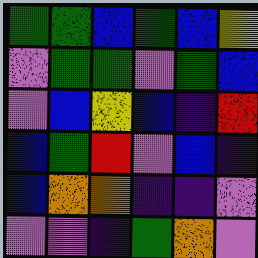[["green", "green", "blue", "green", "blue", "yellow"], ["violet", "green", "green", "violet", "green", "blue"], ["violet", "blue", "yellow", "blue", "indigo", "red"], ["blue", "green", "red", "violet", "blue", "indigo"], ["blue", "orange", "orange", "indigo", "indigo", "violet"], ["violet", "violet", "indigo", "green", "orange", "violet"]]